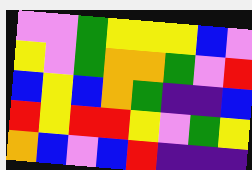[["violet", "violet", "green", "yellow", "yellow", "yellow", "blue", "violet"], ["yellow", "violet", "green", "orange", "orange", "green", "violet", "red"], ["blue", "yellow", "blue", "orange", "green", "indigo", "indigo", "blue"], ["red", "yellow", "red", "red", "yellow", "violet", "green", "yellow"], ["orange", "blue", "violet", "blue", "red", "indigo", "indigo", "indigo"]]